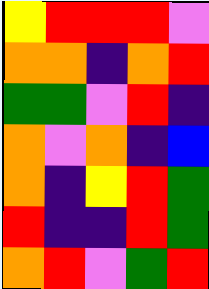[["yellow", "red", "red", "red", "violet"], ["orange", "orange", "indigo", "orange", "red"], ["green", "green", "violet", "red", "indigo"], ["orange", "violet", "orange", "indigo", "blue"], ["orange", "indigo", "yellow", "red", "green"], ["red", "indigo", "indigo", "red", "green"], ["orange", "red", "violet", "green", "red"]]